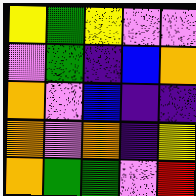[["yellow", "green", "yellow", "violet", "violet"], ["violet", "green", "indigo", "blue", "orange"], ["orange", "violet", "blue", "indigo", "indigo"], ["orange", "violet", "orange", "indigo", "yellow"], ["orange", "green", "green", "violet", "red"]]